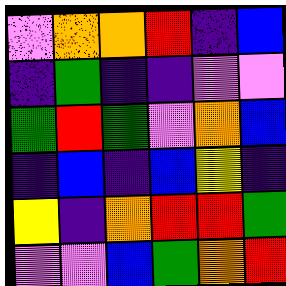[["violet", "orange", "orange", "red", "indigo", "blue"], ["indigo", "green", "indigo", "indigo", "violet", "violet"], ["green", "red", "green", "violet", "orange", "blue"], ["indigo", "blue", "indigo", "blue", "yellow", "indigo"], ["yellow", "indigo", "orange", "red", "red", "green"], ["violet", "violet", "blue", "green", "orange", "red"]]